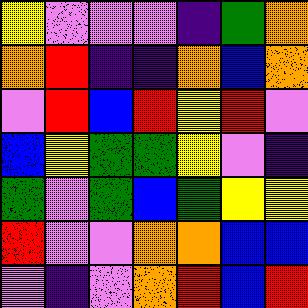[["yellow", "violet", "violet", "violet", "indigo", "green", "orange"], ["orange", "red", "indigo", "indigo", "orange", "blue", "orange"], ["violet", "red", "blue", "red", "yellow", "red", "violet"], ["blue", "yellow", "green", "green", "yellow", "violet", "indigo"], ["green", "violet", "green", "blue", "green", "yellow", "yellow"], ["red", "violet", "violet", "orange", "orange", "blue", "blue"], ["violet", "indigo", "violet", "orange", "red", "blue", "red"]]